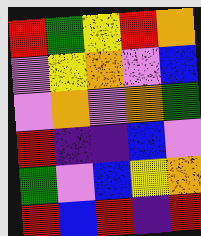[["red", "green", "yellow", "red", "orange"], ["violet", "yellow", "orange", "violet", "blue"], ["violet", "orange", "violet", "orange", "green"], ["red", "indigo", "indigo", "blue", "violet"], ["green", "violet", "blue", "yellow", "orange"], ["red", "blue", "red", "indigo", "red"]]